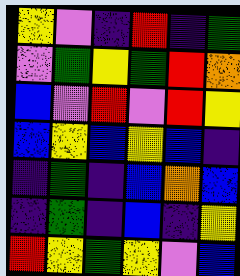[["yellow", "violet", "indigo", "red", "indigo", "green"], ["violet", "green", "yellow", "green", "red", "orange"], ["blue", "violet", "red", "violet", "red", "yellow"], ["blue", "yellow", "blue", "yellow", "blue", "indigo"], ["indigo", "green", "indigo", "blue", "orange", "blue"], ["indigo", "green", "indigo", "blue", "indigo", "yellow"], ["red", "yellow", "green", "yellow", "violet", "blue"]]